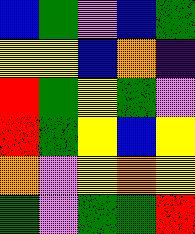[["blue", "green", "violet", "blue", "green"], ["yellow", "yellow", "blue", "orange", "indigo"], ["red", "green", "yellow", "green", "violet"], ["red", "green", "yellow", "blue", "yellow"], ["orange", "violet", "yellow", "orange", "yellow"], ["green", "violet", "green", "green", "red"]]